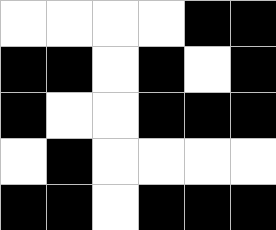[["white", "white", "white", "white", "black", "black"], ["black", "black", "white", "black", "white", "black"], ["black", "white", "white", "black", "black", "black"], ["white", "black", "white", "white", "white", "white"], ["black", "black", "white", "black", "black", "black"]]